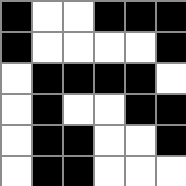[["black", "white", "white", "black", "black", "black"], ["black", "white", "white", "white", "white", "black"], ["white", "black", "black", "black", "black", "white"], ["white", "black", "white", "white", "black", "black"], ["white", "black", "black", "white", "white", "black"], ["white", "black", "black", "white", "white", "white"]]